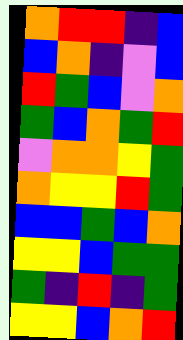[["orange", "red", "red", "indigo", "blue"], ["blue", "orange", "indigo", "violet", "blue"], ["red", "green", "blue", "violet", "orange"], ["green", "blue", "orange", "green", "red"], ["violet", "orange", "orange", "yellow", "green"], ["orange", "yellow", "yellow", "red", "green"], ["blue", "blue", "green", "blue", "orange"], ["yellow", "yellow", "blue", "green", "green"], ["green", "indigo", "red", "indigo", "green"], ["yellow", "yellow", "blue", "orange", "red"]]